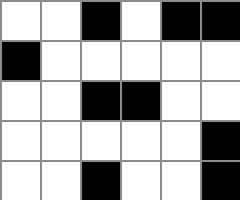[["white", "white", "black", "white", "black", "black"], ["black", "white", "white", "white", "white", "white"], ["white", "white", "black", "black", "white", "white"], ["white", "white", "white", "white", "white", "black"], ["white", "white", "black", "white", "white", "black"]]